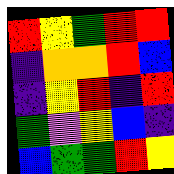[["red", "yellow", "green", "red", "red"], ["indigo", "orange", "orange", "red", "blue"], ["indigo", "yellow", "red", "indigo", "red"], ["green", "violet", "yellow", "blue", "indigo"], ["blue", "green", "green", "red", "yellow"]]